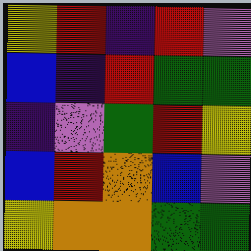[["yellow", "red", "indigo", "red", "violet"], ["blue", "indigo", "red", "green", "green"], ["indigo", "violet", "green", "red", "yellow"], ["blue", "red", "orange", "blue", "violet"], ["yellow", "orange", "orange", "green", "green"]]